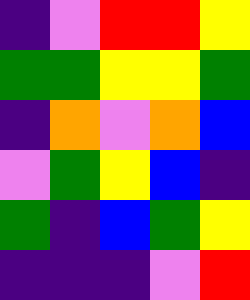[["indigo", "violet", "red", "red", "yellow"], ["green", "green", "yellow", "yellow", "green"], ["indigo", "orange", "violet", "orange", "blue"], ["violet", "green", "yellow", "blue", "indigo"], ["green", "indigo", "blue", "green", "yellow"], ["indigo", "indigo", "indigo", "violet", "red"]]